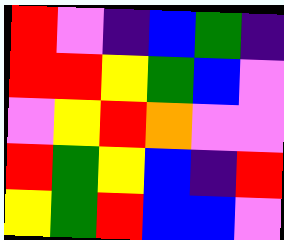[["red", "violet", "indigo", "blue", "green", "indigo"], ["red", "red", "yellow", "green", "blue", "violet"], ["violet", "yellow", "red", "orange", "violet", "violet"], ["red", "green", "yellow", "blue", "indigo", "red"], ["yellow", "green", "red", "blue", "blue", "violet"]]